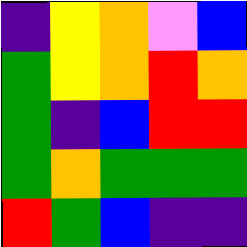[["indigo", "yellow", "orange", "violet", "blue"], ["green", "yellow", "orange", "red", "orange"], ["green", "indigo", "blue", "red", "red"], ["green", "orange", "green", "green", "green"], ["red", "green", "blue", "indigo", "indigo"]]